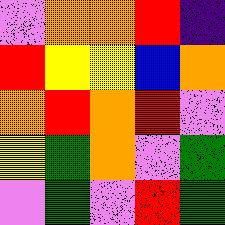[["violet", "orange", "orange", "red", "indigo"], ["red", "yellow", "yellow", "blue", "orange"], ["orange", "red", "orange", "red", "violet"], ["yellow", "green", "orange", "violet", "green"], ["violet", "green", "violet", "red", "green"]]